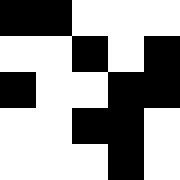[["black", "black", "white", "white", "white"], ["white", "white", "black", "white", "black"], ["black", "white", "white", "black", "black"], ["white", "white", "black", "black", "white"], ["white", "white", "white", "black", "white"]]